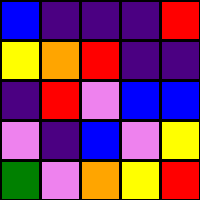[["blue", "indigo", "indigo", "indigo", "red"], ["yellow", "orange", "red", "indigo", "indigo"], ["indigo", "red", "violet", "blue", "blue"], ["violet", "indigo", "blue", "violet", "yellow"], ["green", "violet", "orange", "yellow", "red"]]